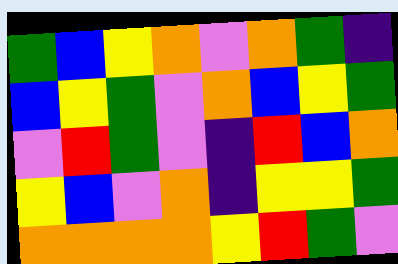[["green", "blue", "yellow", "orange", "violet", "orange", "green", "indigo"], ["blue", "yellow", "green", "violet", "orange", "blue", "yellow", "green"], ["violet", "red", "green", "violet", "indigo", "red", "blue", "orange"], ["yellow", "blue", "violet", "orange", "indigo", "yellow", "yellow", "green"], ["orange", "orange", "orange", "orange", "yellow", "red", "green", "violet"]]